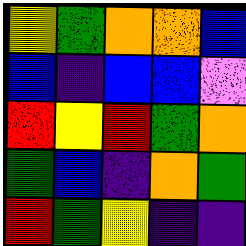[["yellow", "green", "orange", "orange", "blue"], ["blue", "indigo", "blue", "blue", "violet"], ["red", "yellow", "red", "green", "orange"], ["green", "blue", "indigo", "orange", "green"], ["red", "green", "yellow", "indigo", "indigo"]]